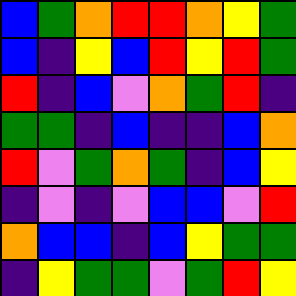[["blue", "green", "orange", "red", "red", "orange", "yellow", "green"], ["blue", "indigo", "yellow", "blue", "red", "yellow", "red", "green"], ["red", "indigo", "blue", "violet", "orange", "green", "red", "indigo"], ["green", "green", "indigo", "blue", "indigo", "indigo", "blue", "orange"], ["red", "violet", "green", "orange", "green", "indigo", "blue", "yellow"], ["indigo", "violet", "indigo", "violet", "blue", "blue", "violet", "red"], ["orange", "blue", "blue", "indigo", "blue", "yellow", "green", "green"], ["indigo", "yellow", "green", "green", "violet", "green", "red", "yellow"]]